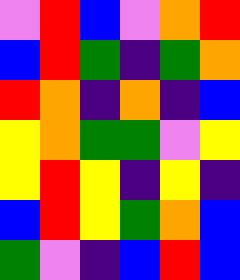[["violet", "red", "blue", "violet", "orange", "red"], ["blue", "red", "green", "indigo", "green", "orange"], ["red", "orange", "indigo", "orange", "indigo", "blue"], ["yellow", "orange", "green", "green", "violet", "yellow"], ["yellow", "red", "yellow", "indigo", "yellow", "indigo"], ["blue", "red", "yellow", "green", "orange", "blue"], ["green", "violet", "indigo", "blue", "red", "blue"]]